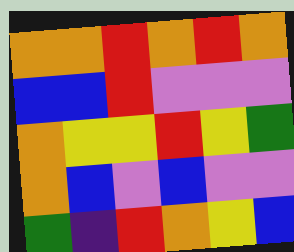[["orange", "orange", "red", "orange", "red", "orange"], ["blue", "blue", "red", "violet", "violet", "violet"], ["orange", "yellow", "yellow", "red", "yellow", "green"], ["orange", "blue", "violet", "blue", "violet", "violet"], ["green", "indigo", "red", "orange", "yellow", "blue"]]